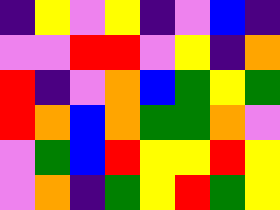[["indigo", "yellow", "violet", "yellow", "indigo", "violet", "blue", "indigo"], ["violet", "violet", "red", "red", "violet", "yellow", "indigo", "orange"], ["red", "indigo", "violet", "orange", "blue", "green", "yellow", "green"], ["red", "orange", "blue", "orange", "green", "green", "orange", "violet"], ["violet", "green", "blue", "red", "yellow", "yellow", "red", "yellow"], ["violet", "orange", "indigo", "green", "yellow", "red", "green", "yellow"]]